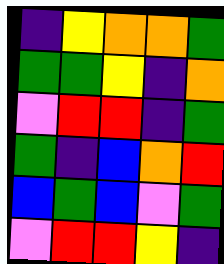[["indigo", "yellow", "orange", "orange", "green"], ["green", "green", "yellow", "indigo", "orange"], ["violet", "red", "red", "indigo", "green"], ["green", "indigo", "blue", "orange", "red"], ["blue", "green", "blue", "violet", "green"], ["violet", "red", "red", "yellow", "indigo"]]